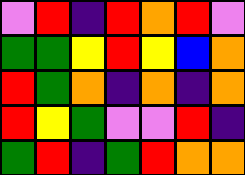[["violet", "red", "indigo", "red", "orange", "red", "violet"], ["green", "green", "yellow", "red", "yellow", "blue", "orange"], ["red", "green", "orange", "indigo", "orange", "indigo", "orange"], ["red", "yellow", "green", "violet", "violet", "red", "indigo"], ["green", "red", "indigo", "green", "red", "orange", "orange"]]